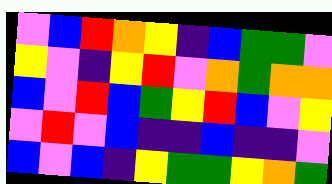[["violet", "blue", "red", "orange", "yellow", "indigo", "blue", "green", "green", "violet"], ["yellow", "violet", "indigo", "yellow", "red", "violet", "orange", "green", "orange", "orange"], ["blue", "violet", "red", "blue", "green", "yellow", "red", "blue", "violet", "yellow"], ["violet", "red", "violet", "blue", "indigo", "indigo", "blue", "indigo", "indigo", "violet"], ["blue", "violet", "blue", "indigo", "yellow", "green", "green", "yellow", "orange", "green"]]